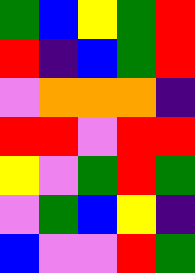[["green", "blue", "yellow", "green", "red"], ["red", "indigo", "blue", "green", "red"], ["violet", "orange", "orange", "orange", "indigo"], ["red", "red", "violet", "red", "red"], ["yellow", "violet", "green", "red", "green"], ["violet", "green", "blue", "yellow", "indigo"], ["blue", "violet", "violet", "red", "green"]]